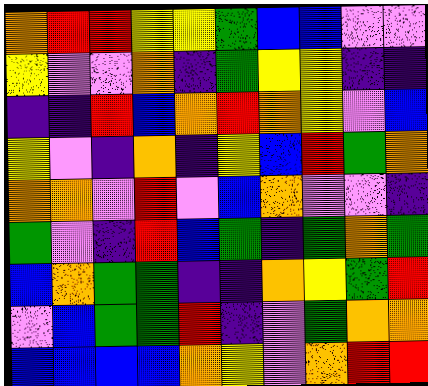[["orange", "red", "red", "yellow", "yellow", "green", "blue", "blue", "violet", "violet"], ["yellow", "violet", "violet", "orange", "indigo", "green", "yellow", "yellow", "indigo", "indigo"], ["indigo", "indigo", "red", "blue", "orange", "red", "orange", "yellow", "violet", "blue"], ["yellow", "violet", "indigo", "orange", "indigo", "yellow", "blue", "red", "green", "orange"], ["orange", "orange", "violet", "red", "violet", "blue", "orange", "violet", "violet", "indigo"], ["green", "violet", "indigo", "red", "blue", "green", "indigo", "green", "orange", "green"], ["blue", "orange", "green", "green", "indigo", "indigo", "orange", "yellow", "green", "red"], ["violet", "blue", "green", "green", "red", "indigo", "violet", "green", "orange", "orange"], ["blue", "blue", "blue", "blue", "orange", "yellow", "violet", "orange", "red", "red"]]